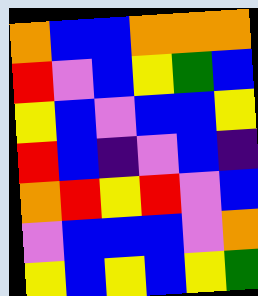[["orange", "blue", "blue", "orange", "orange", "orange"], ["red", "violet", "blue", "yellow", "green", "blue"], ["yellow", "blue", "violet", "blue", "blue", "yellow"], ["red", "blue", "indigo", "violet", "blue", "indigo"], ["orange", "red", "yellow", "red", "violet", "blue"], ["violet", "blue", "blue", "blue", "violet", "orange"], ["yellow", "blue", "yellow", "blue", "yellow", "green"]]